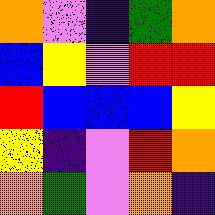[["orange", "violet", "indigo", "green", "orange"], ["blue", "yellow", "violet", "red", "red"], ["red", "blue", "blue", "blue", "yellow"], ["yellow", "indigo", "violet", "red", "orange"], ["orange", "green", "violet", "orange", "indigo"]]